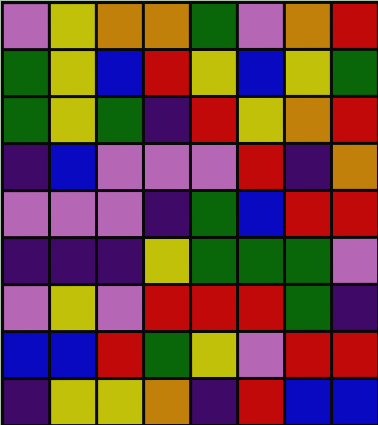[["violet", "yellow", "orange", "orange", "green", "violet", "orange", "red"], ["green", "yellow", "blue", "red", "yellow", "blue", "yellow", "green"], ["green", "yellow", "green", "indigo", "red", "yellow", "orange", "red"], ["indigo", "blue", "violet", "violet", "violet", "red", "indigo", "orange"], ["violet", "violet", "violet", "indigo", "green", "blue", "red", "red"], ["indigo", "indigo", "indigo", "yellow", "green", "green", "green", "violet"], ["violet", "yellow", "violet", "red", "red", "red", "green", "indigo"], ["blue", "blue", "red", "green", "yellow", "violet", "red", "red"], ["indigo", "yellow", "yellow", "orange", "indigo", "red", "blue", "blue"]]